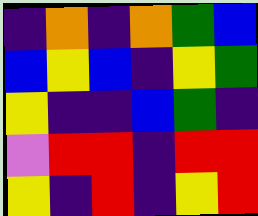[["indigo", "orange", "indigo", "orange", "green", "blue"], ["blue", "yellow", "blue", "indigo", "yellow", "green"], ["yellow", "indigo", "indigo", "blue", "green", "indigo"], ["violet", "red", "red", "indigo", "red", "red"], ["yellow", "indigo", "red", "indigo", "yellow", "red"]]